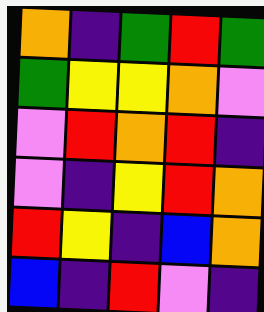[["orange", "indigo", "green", "red", "green"], ["green", "yellow", "yellow", "orange", "violet"], ["violet", "red", "orange", "red", "indigo"], ["violet", "indigo", "yellow", "red", "orange"], ["red", "yellow", "indigo", "blue", "orange"], ["blue", "indigo", "red", "violet", "indigo"]]